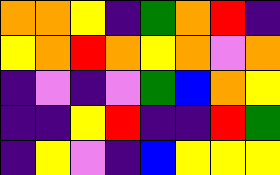[["orange", "orange", "yellow", "indigo", "green", "orange", "red", "indigo"], ["yellow", "orange", "red", "orange", "yellow", "orange", "violet", "orange"], ["indigo", "violet", "indigo", "violet", "green", "blue", "orange", "yellow"], ["indigo", "indigo", "yellow", "red", "indigo", "indigo", "red", "green"], ["indigo", "yellow", "violet", "indigo", "blue", "yellow", "yellow", "yellow"]]